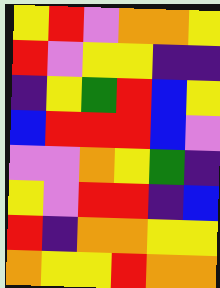[["yellow", "red", "violet", "orange", "orange", "yellow"], ["red", "violet", "yellow", "yellow", "indigo", "indigo"], ["indigo", "yellow", "green", "red", "blue", "yellow"], ["blue", "red", "red", "red", "blue", "violet"], ["violet", "violet", "orange", "yellow", "green", "indigo"], ["yellow", "violet", "red", "red", "indigo", "blue"], ["red", "indigo", "orange", "orange", "yellow", "yellow"], ["orange", "yellow", "yellow", "red", "orange", "orange"]]